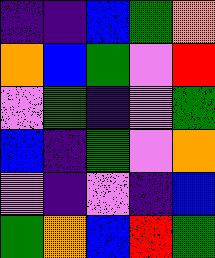[["indigo", "indigo", "blue", "green", "orange"], ["orange", "blue", "green", "violet", "red"], ["violet", "green", "indigo", "violet", "green"], ["blue", "indigo", "green", "violet", "orange"], ["violet", "indigo", "violet", "indigo", "blue"], ["green", "orange", "blue", "red", "green"]]